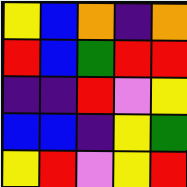[["yellow", "blue", "orange", "indigo", "orange"], ["red", "blue", "green", "red", "red"], ["indigo", "indigo", "red", "violet", "yellow"], ["blue", "blue", "indigo", "yellow", "green"], ["yellow", "red", "violet", "yellow", "red"]]